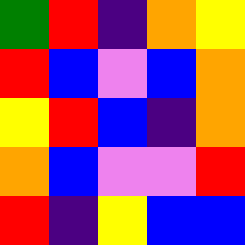[["green", "red", "indigo", "orange", "yellow"], ["red", "blue", "violet", "blue", "orange"], ["yellow", "red", "blue", "indigo", "orange"], ["orange", "blue", "violet", "violet", "red"], ["red", "indigo", "yellow", "blue", "blue"]]